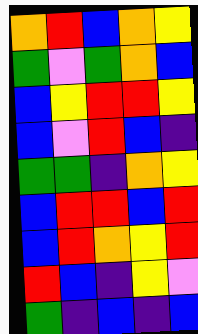[["orange", "red", "blue", "orange", "yellow"], ["green", "violet", "green", "orange", "blue"], ["blue", "yellow", "red", "red", "yellow"], ["blue", "violet", "red", "blue", "indigo"], ["green", "green", "indigo", "orange", "yellow"], ["blue", "red", "red", "blue", "red"], ["blue", "red", "orange", "yellow", "red"], ["red", "blue", "indigo", "yellow", "violet"], ["green", "indigo", "blue", "indigo", "blue"]]